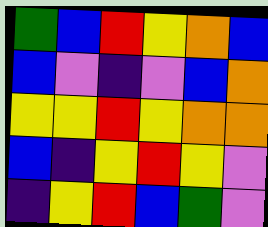[["green", "blue", "red", "yellow", "orange", "blue"], ["blue", "violet", "indigo", "violet", "blue", "orange"], ["yellow", "yellow", "red", "yellow", "orange", "orange"], ["blue", "indigo", "yellow", "red", "yellow", "violet"], ["indigo", "yellow", "red", "blue", "green", "violet"]]